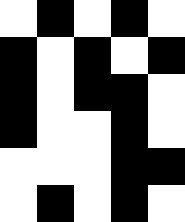[["white", "black", "white", "black", "white"], ["black", "white", "black", "white", "black"], ["black", "white", "black", "black", "white"], ["black", "white", "white", "black", "white"], ["white", "white", "white", "black", "black"], ["white", "black", "white", "black", "white"]]